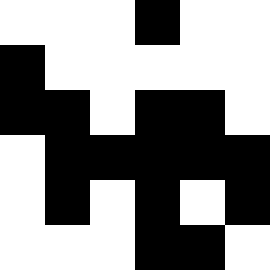[["white", "white", "white", "black", "white", "white"], ["black", "white", "white", "white", "white", "white"], ["black", "black", "white", "black", "black", "white"], ["white", "black", "black", "black", "black", "black"], ["white", "black", "white", "black", "white", "black"], ["white", "white", "white", "black", "black", "white"]]